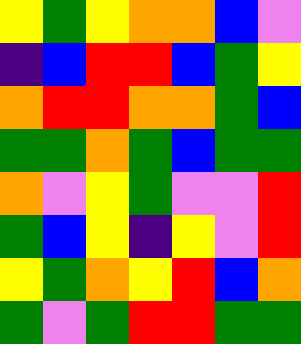[["yellow", "green", "yellow", "orange", "orange", "blue", "violet"], ["indigo", "blue", "red", "red", "blue", "green", "yellow"], ["orange", "red", "red", "orange", "orange", "green", "blue"], ["green", "green", "orange", "green", "blue", "green", "green"], ["orange", "violet", "yellow", "green", "violet", "violet", "red"], ["green", "blue", "yellow", "indigo", "yellow", "violet", "red"], ["yellow", "green", "orange", "yellow", "red", "blue", "orange"], ["green", "violet", "green", "red", "red", "green", "green"]]